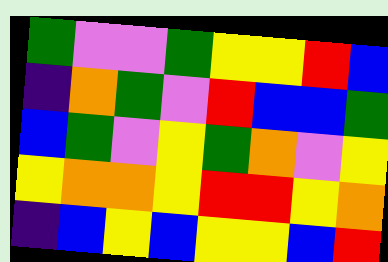[["green", "violet", "violet", "green", "yellow", "yellow", "red", "blue"], ["indigo", "orange", "green", "violet", "red", "blue", "blue", "green"], ["blue", "green", "violet", "yellow", "green", "orange", "violet", "yellow"], ["yellow", "orange", "orange", "yellow", "red", "red", "yellow", "orange"], ["indigo", "blue", "yellow", "blue", "yellow", "yellow", "blue", "red"]]